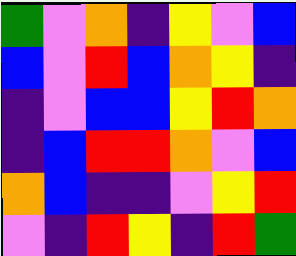[["green", "violet", "orange", "indigo", "yellow", "violet", "blue"], ["blue", "violet", "red", "blue", "orange", "yellow", "indigo"], ["indigo", "violet", "blue", "blue", "yellow", "red", "orange"], ["indigo", "blue", "red", "red", "orange", "violet", "blue"], ["orange", "blue", "indigo", "indigo", "violet", "yellow", "red"], ["violet", "indigo", "red", "yellow", "indigo", "red", "green"]]